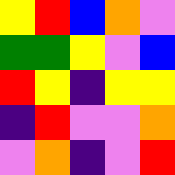[["yellow", "red", "blue", "orange", "violet"], ["green", "green", "yellow", "violet", "blue"], ["red", "yellow", "indigo", "yellow", "yellow"], ["indigo", "red", "violet", "violet", "orange"], ["violet", "orange", "indigo", "violet", "red"]]